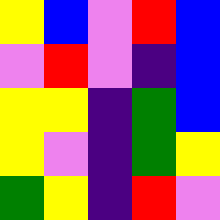[["yellow", "blue", "violet", "red", "blue"], ["violet", "red", "violet", "indigo", "blue"], ["yellow", "yellow", "indigo", "green", "blue"], ["yellow", "violet", "indigo", "green", "yellow"], ["green", "yellow", "indigo", "red", "violet"]]